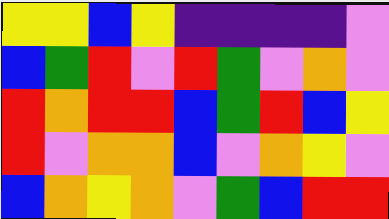[["yellow", "yellow", "blue", "yellow", "indigo", "indigo", "indigo", "indigo", "violet"], ["blue", "green", "red", "violet", "red", "green", "violet", "orange", "violet"], ["red", "orange", "red", "red", "blue", "green", "red", "blue", "yellow"], ["red", "violet", "orange", "orange", "blue", "violet", "orange", "yellow", "violet"], ["blue", "orange", "yellow", "orange", "violet", "green", "blue", "red", "red"]]